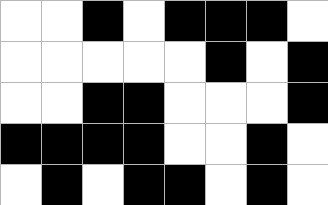[["white", "white", "black", "white", "black", "black", "black", "white"], ["white", "white", "white", "white", "white", "black", "white", "black"], ["white", "white", "black", "black", "white", "white", "white", "black"], ["black", "black", "black", "black", "white", "white", "black", "white"], ["white", "black", "white", "black", "black", "white", "black", "white"]]